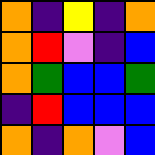[["orange", "indigo", "yellow", "indigo", "orange"], ["orange", "red", "violet", "indigo", "blue"], ["orange", "green", "blue", "blue", "green"], ["indigo", "red", "blue", "blue", "blue"], ["orange", "indigo", "orange", "violet", "blue"]]